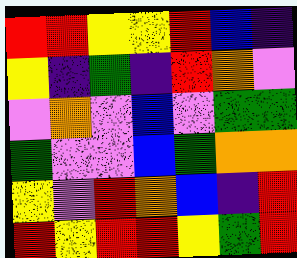[["red", "red", "yellow", "yellow", "red", "blue", "indigo"], ["yellow", "indigo", "green", "indigo", "red", "orange", "violet"], ["violet", "orange", "violet", "blue", "violet", "green", "green"], ["green", "violet", "violet", "blue", "green", "orange", "orange"], ["yellow", "violet", "red", "orange", "blue", "indigo", "red"], ["red", "yellow", "red", "red", "yellow", "green", "red"]]